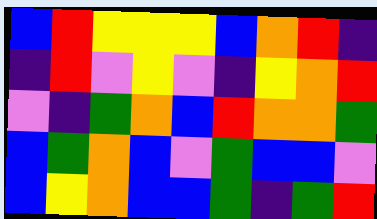[["blue", "red", "yellow", "yellow", "yellow", "blue", "orange", "red", "indigo"], ["indigo", "red", "violet", "yellow", "violet", "indigo", "yellow", "orange", "red"], ["violet", "indigo", "green", "orange", "blue", "red", "orange", "orange", "green"], ["blue", "green", "orange", "blue", "violet", "green", "blue", "blue", "violet"], ["blue", "yellow", "orange", "blue", "blue", "green", "indigo", "green", "red"]]